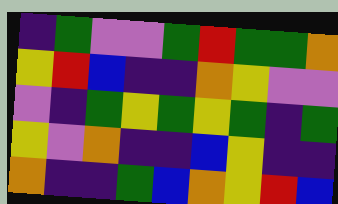[["indigo", "green", "violet", "violet", "green", "red", "green", "green", "orange"], ["yellow", "red", "blue", "indigo", "indigo", "orange", "yellow", "violet", "violet"], ["violet", "indigo", "green", "yellow", "green", "yellow", "green", "indigo", "green"], ["yellow", "violet", "orange", "indigo", "indigo", "blue", "yellow", "indigo", "indigo"], ["orange", "indigo", "indigo", "green", "blue", "orange", "yellow", "red", "blue"]]